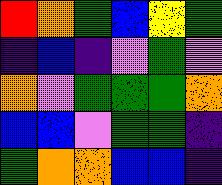[["red", "orange", "green", "blue", "yellow", "green"], ["indigo", "blue", "indigo", "violet", "green", "violet"], ["orange", "violet", "green", "green", "green", "orange"], ["blue", "blue", "violet", "green", "green", "indigo"], ["green", "orange", "orange", "blue", "blue", "indigo"]]